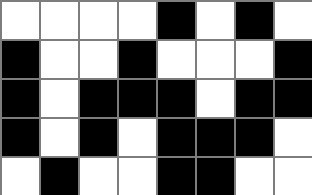[["white", "white", "white", "white", "black", "white", "black", "white"], ["black", "white", "white", "black", "white", "white", "white", "black"], ["black", "white", "black", "black", "black", "white", "black", "black"], ["black", "white", "black", "white", "black", "black", "black", "white"], ["white", "black", "white", "white", "black", "black", "white", "white"]]